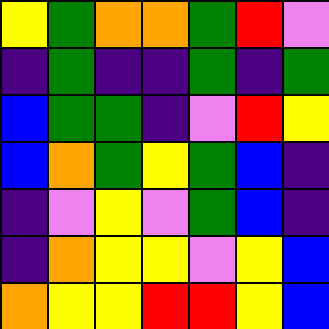[["yellow", "green", "orange", "orange", "green", "red", "violet"], ["indigo", "green", "indigo", "indigo", "green", "indigo", "green"], ["blue", "green", "green", "indigo", "violet", "red", "yellow"], ["blue", "orange", "green", "yellow", "green", "blue", "indigo"], ["indigo", "violet", "yellow", "violet", "green", "blue", "indigo"], ["indigo", "orange", "yellow", "yellow", "violet", "yellow", "blue"], ["orange", "yellow", "yellow", "red", "red", "yellow", "blue"]]